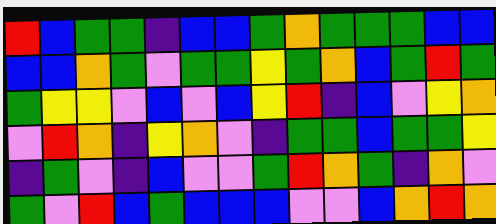[["red", "blue", "green", "green", "indigo", "blue", "blue", "green", "orange", "green", "green", "green", "blue", "blue"], ["blue", "blue", "orange", "green", "violet", "green", "green", "yellow", "green", "orange", "blue", "green", "red", "green"], ["green", "yellow", "yellow", "violet", "blue", "violet", "blue", "yellow", "red", "indigo", "blue", "violet", "yellow", "orange"], ["violet", "red", "orange", "indigo", "yellow", "orange", "violet", "indigo", "green", "green", "blue", "green", "green", "yellow"], ["indigo", "green", "violet", "indigo", "blue", "violet", "violet", "green", "red", "orange", "green", "indigo", "orange", "violet"], ["green", "violet", "red", "blue", "green", "blue", "blue", "blue", "violet", "violet", "blue", "orange", "red", "orange"]]